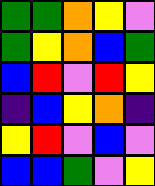[["green", "green", "orange", "yellow", "violet"], ["green", "yellow", "orange", "blue", "green"], ["blue", "red", "violet", "red", "yellow"], ["indigo", "blue", "yellow", "orange", "indigo"], ["yellow", "red", "violet", "blue", "violet"], ["blue", "blue", "green", "violet", "yellow"]]